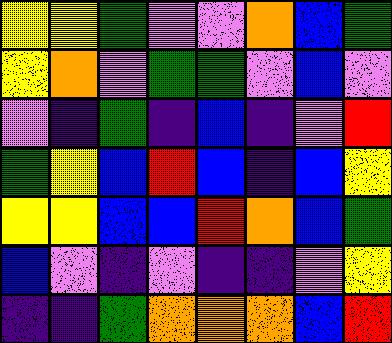[["yellow", "yellow", "green", "violet", "violet", "orange", "blue", "green"], ["yellow", "orange", "violet", "green", "green", "violet", "blue", "violet"], ["violet", "indigo", "green", "indigo", "blue", "indigo", "violet", "red"], ["green", "yellow", "blue", "red", "blue", "indigo", "blue", "yellow"], ["yellow", "yellow", "blue", "blue", "red", "orange", "blue", "green"], ["blue", "violet", "indigo", "violet", "indigo", "indigo", "violet", "yellow"], ["indigo", "indigo", "green", "orange", "orange", "orange", "blue", "red"]]